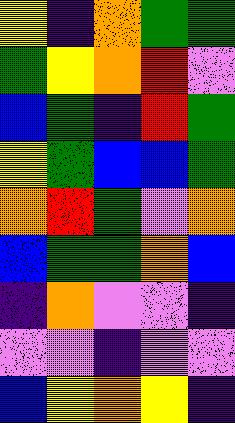[["yellow", "indigo", "orange", "green", "green"], ["green", "yellow", "orange", "red", "violet"], ["blue", "green", "indigo", "red", "green"], ["yellow", "green", "blue", "blue", "green"], ["orange", "red", "green", "violet", "orange"], ["blue", "green", "green", "orange", "blue"], ["indigo", "orange", "violet", "violet", "indigo"], ["violet", "violet", "indigo", "violet", "violet"], ["blue", "yellow", "orange", "yellow", "indigo"]]